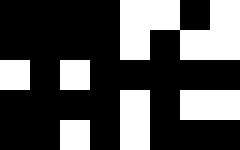[["black", "black", "black", "black", "white", "white", "black", "white"], ["black", "black", "black", "black", "white", "black", "white", "white"], ["white", "black", "white", "black", "black", "black", "black", "black"], ["black", "black", "black", "black", "white", "black", "white", "white"], ["black", "black", "white", "black", "white", "black", "black", "black"]]